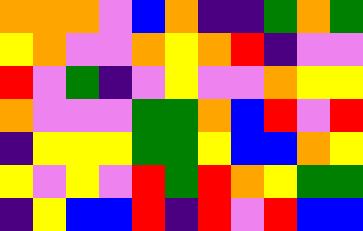[["orange", "orange", "orange", "violet", "blue", "orange", "indigo", "indigo", "green", "orange", "green"], ["yellow", "orange", "violet", "violet", "orange", "yellow", "orange", "red", "indigo", "violet", "violet"], ["red", "violet", "green", "indigo", "violet", "yellow", "violet", "violet", "orange", "yellow", "yellow"], ["orange", "violet", "violet", "violet", "green", "green", "orange", "blue", "red", "violet", "red"], ["indigo", "yellow", "yellow", "yellow", "green", "green", "yellow", "blue", "blue", "orange", "yellow"], ["yellow", "violet", "yellow", "violet", "red", "green", "red", "orange", "yellow", "green", "green"], ["indigo", "yellow", "blue", "blue", "red", "indigo", "red", "violet", "red", "blue", "blue"]]